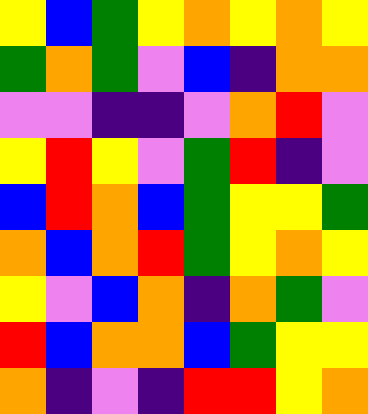[["yellow", "blue", "green", "yellow", "orange", "yellow", "orange", "yellow"], ["green", "orange", "green", "violet", "blue", "indigo", "orange", "orange"], ["violet", "violet", "indigo", "indigo", "violet", "orange", "red", "violet"], ["yellow", "red", "yellow", "violet", "green", "red", "indigo", "violet"], ["blue", "red", "orange", "blue", "green", "yellow", "yellow", "green"], ["orange", "blue", "orange", "red", "green", "yellow", "orange", "yellow"], ["yellow", "violet", "blue", "orange", "indigo", "orange", "green", "violet"], ["red", "blue", "orange", "orange", "blue", "green", "yellow", "yellow"], ["orange", "indigo", "violet", "indigo", "red", "red", "yellow", "orange"]]